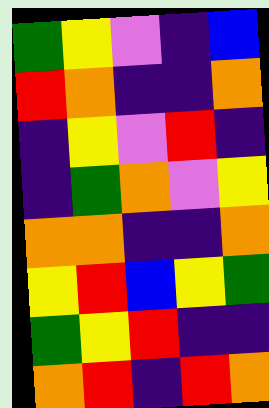[["green", "yellow", "violet", "indigo", "blue"], ["red", "orange", "indigo", "indigo", "orange"], ["indigo", "yellow", "violet", "red", "indigo"], ["indigo", "green", "orange", "violet", "yellow"], ["orange", "orange", "indigo", "indigo", "orange"], ["yellow", "red", "blue", "yellow", "green"], ["green", "yellow", "red", "indigo", "indigo"], ["orange", "red", "indigo", "red", "orange"]]